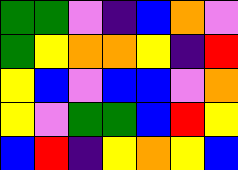[["green", "green", "violet", "indigo", "blue", "orange", "violet"], ["green", "yellow", "orange", "orange", "yellow", "indigo", "red"], ["yellow", "blue", "violet", "blue", "blue", "violet", "orange"], ["yellow", "violet", "green", "green", "blue", "red", "yellow"], ["blue", "red", "indigo", "yellow", "orange", "yellow", "blue"]]